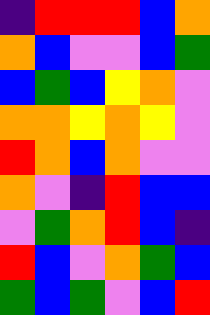[["indigo", "red", "red", "red", "blue", "orange"], ["orange", "blue", "violet", "violet", "blue", "green"], ["blue", "green", "blue", "yellow", "orange", "violet"], ["orange", "orange", "yellow", "orange", "yellow", "violet"], ["red", "orange", "blue", "orange", "violet", "violet"], ["orange", "violet", "indigo", "red", "blue", "blue"], ["violet", "green", "orange", "red", "blue", "indigo"], ["red", "blue", "violet", "orange", "green", "blue"], ["green", "blue", "green", "violet", "blue", "red"]]